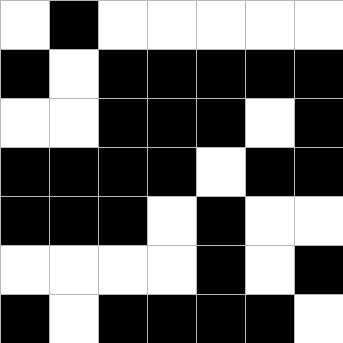[["white", "black", "white", "white", "white", "white", "white"], ["black", "white", "black", "black", "black", "black", "black"], ["white", "white", "black", "black", "black", "white", "black"], ["black", "black", "black", "black", "white", "black", "black"], ["black", "black", "black", "white", "black", "white", "white"], ["white", "white", "white", "white", "black", "white", "black"], ["black", "white", "black", "black", "black", "black", "white"]]